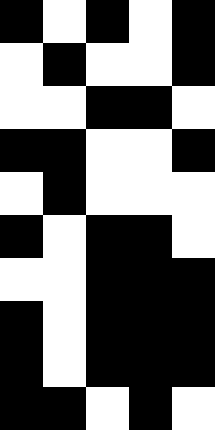[["black", "white", "black", "white", "black"], ["white", "black", "white", "white", "black"], ["white", "white", "black", "black", "white"], ["black", "black", "white", "white", "black"], ["white", "black", "white", "white", "white"], ["black", "white", "black", "black", "white"], ["white", "white", "black", "black", "black"], ["black", "white", "black", "black", "black"], ["black", "white", "black", "black", "black"], ["black", "black", "white", "black", "white"]]